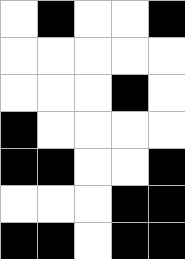[["white", "black", "white", "white", "black"], ["white", "white", "white", "white", "white"], ["white", "white", "white", "black", "white"], ["black", "white", "white", "white", "white"], ["black", "black", "white", "white", "black"], ["white", "white", "white", "black", "black"], ["black", "black", "white", "black", "black"]]